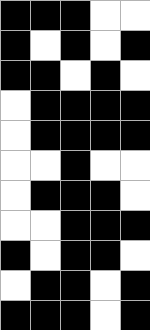[["black", "black", "black", "white", "white"], ["black", "white", "black", "white", "black"], ["black", "black", "white", "black", "white"], ["white", "black", "black", "black", "black"], ["white", "black", "black", "black", "black"], ["white", "white", "black", "white", "white"], ["white", "black", "black", "black", "white"], ["white", "white", "black", "black", "black"], ["black", "white", "black", "black", "white"], ["white", "black", "black", "white", "black"], ["black", "black", "black", "white", "black"]]